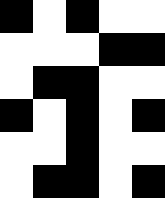[["black", "white", "black", "white", "white"], ["white", "white", "white", "black", "black"], ["white", "black", "black", "white", "white"], ["black", "white", "black", "white", "black"], ["white", "white", "black", "white", "white"], ["white", "black", "black", "white", "black"]]